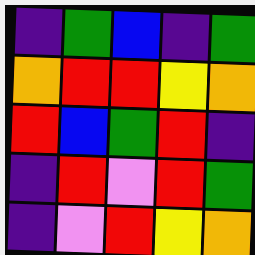[["indigo", "green", "blue", "indigo", "green"], ["orange", "red", "red", "yellow", "orange"], ["red", "blue", "green", "red", "indigo"], ["indigo", "red", "violet", "red", "green"], ["indigo", "violet", "red", "yellow", "orange"]]